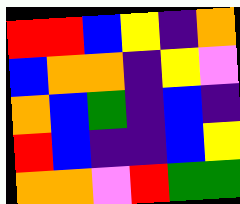[["red", "red", "blue", "yellow", "indigo", "orange"], ["blue", "orange", "orange", "indigo", "yellow", "violet"], ["orange", "blue", "green", "indigo", "blue", "indigo"], ["red", "blue", "indigo", "indigo", "blue", "yellow"], ["orange", "orange", "violet", "red", "green", "green"]]